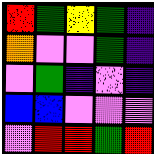[["red", "green", "yellow", "green", "indigo"], ["orange", "violet", "violet", "green", "indigo"], ["violet", "green", "indigo", "violet", "indigo"], ["blue", "blue", "violet", "violet", "violet"], ["violet", "red", "red", "green", "red"]]